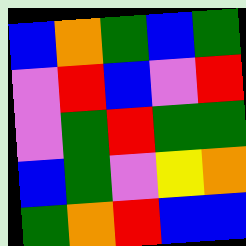[["blue", "orange", "green", "blue", "green"], ["violet", "red", "blue", "violet", "red"], ["violet", "green", "red", "green", "green"], ["blue", "green", "violet", "yellow", "orange"], ["green", "orange", "red", "blue", "blue"]]